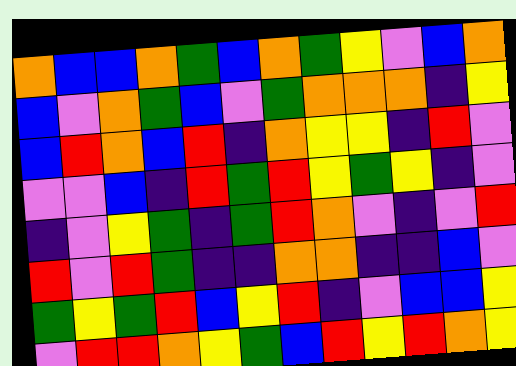[["orange", "blue", "blue", "orange", "green", "blue", "orange", "green", "yellow", "violet", "blue", "orange"], ["blue", "violet", "orange", "green", "blue", "violet", "green", "orange", "orange", "orange", "indigo", "yellow"], ["blue", "red", "orange", "blue", "red", "indigo", "orange", "yellow", "yellow", "indigo", "red", "violet"], ["violet", "violet", "blue", "indigo", "red", "green", "red", "yellow", "green", "yellow", "indigo", "violet"], ["indigo", "violet", "yellow", "green", "indigo", "green", "red", "orange", "violet", "indigo", "violet", "red"], ["red", "violet", "red", "green", "indigo", "indigo", "orange", "orange", "indigo", "indigo", "blue", "violet"], ["green", "yellow", "green", "red", "blue", "yellow", "red", "indigo", "violet", "blue", "blue", "yellow"], ["violet", "red", "red", "orange", "yellow", "green", "blue", "red", "yellow", "red", "orange", "yellow"]]